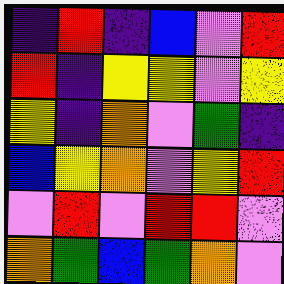[["indigo", "red", "indigo", "blue", "violet", "red"], ["red", "indigo", "yellow", "yellow", "violet", "yellow"], ["yellow", "indigo", "orange", "violet", "green", "indigo"], ["blue", "yellow", "orange", "violet", "yellow", "red"], ["violet", "red", "violet", "red", "red", "violet"], ["orange", "green", "blue", "green", "orange", "violet"]]